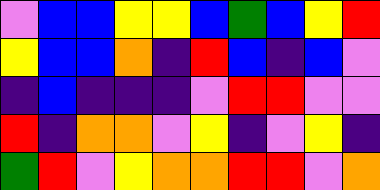[["violet", "blue", "blue", "yellow", "yellow", "blue", "green", "blue", "yellow", "red"], ["yellow", "blue", "blue", "orange", "indigo", "red", "blue", "indigo", "blue", "violet"], ["indigo", "blue", "indigo", "indigo", "indigo", "violet", "red", "red", "violet", "violet"], ["red", "indigo", "orange", "orange", "violet", "yellow", "indigo", "violet", "yellow", "indigo"], ["green", "red", "violet", "yellow", "orange", "orange", "red", "red", "violet", "orange"]]